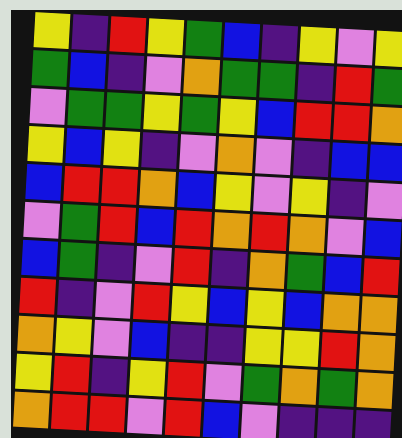[["yellow", "indigo", "red", "yellow", "green", "blue", "indigo", "yellow", "violet", "yellow"], ["green", "blue", "indigo", "violet", "orange", "green", "green", "indigo", "red", "green"], ["violet", "green", "green", "yellow", "green", "yellow", "blue", "red", "red", "orange"], ["yellow", "blue", "yellow", "indigo", "violet", "orange", "violet", "indigo", "blue", "blue"], ["blue", "red", "red", "orange", "blue", "yellow", "violet", "yellow", "indigo", "violet"], ["violet", "green", "red", "blue", "red", "orange", "red", "orange", "violet", "blue"], ["blue", "green", "indigo", "violet", "red", "indigo", "orange", "green", "blue", "red"], ["red", "indigo", "violet", "red", "yellow", "blue", "yellow", "blue", "orange", "orange"], ["orange", "yellow", "violet", "blue", "indigo", "indigo", "yellow", "yellow", "red", "orange"], ["yellow", "red", "indigo", "yellow", "red", "violet", "green", "orange", "green", "orange"], ["orange", "red", "red", "violet", "red", "blue", "violet", "indigo", "indigo", "indigo"]]